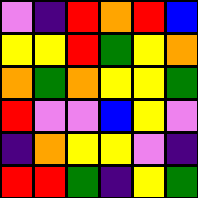[["violet", "indigo", "red", "orange", "red", "blue"], ["yellow", "yellow", "red", "green", "yellow", "orange"], ["orange", "green", "orange", "yellow", "yellow", "green"], ["red", "violet", "violet", "blue", "yellow", "violet"], ["indigo", "orange", "yellow", "yellow", "violet", "indigo"], ["red", "red", "green", "indigo", "yellow", "green"]]